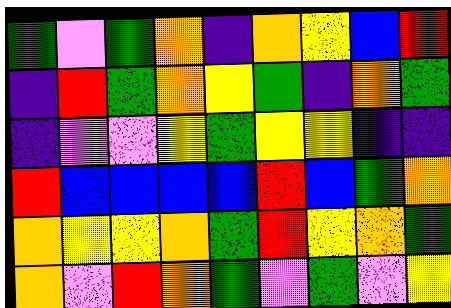[["green", "violet", "green", "orange", "indigo", "orange", "yellow", "blue", "red"], ["indigo", "red", "green", "orange", "yellow", "green", "indigo", "orange", "green"], ["indigo", "violet", "violet", "yellow", "green", "yellow", "yellow", "indigo", "indigo"], ["red", "blue", "blue", "blue", "blue", "red", "blue", "green", "orange"], ["orange", "yellow", "yellow", "orange", "green", "red", "yellow", "orange", "green"], ["orange", "violet", "red", "orange", "green", "violet", "green", "violet", "yellow"]]